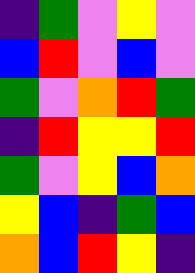[["indigo", "green", "violet", "yellow", "violet"], ["blue", "red", "violet", "blue", "violet"], ["green", "violet", "orange", "red", "green"], ["indigo", "red", "yellow", "yellow", "red"], ["green", "violet", "yellow", "blue", "orange"], ["yellow", "blue", "indigo", "green", "blue"], ["orange", "blue", "red", "yellow", "indigo"]]